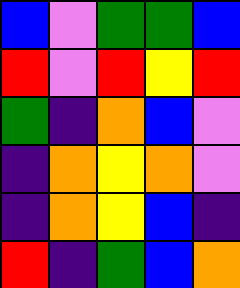[["blue", "violet", "green", "green", "blue"], ["red", "violet", "red", "yellow", "red"], ["green", "indigo", "orange", "blue", "violet"], ["indigo", "orange", "yellow", "orange", "violet"], ["indigo", "orange", "yellow", "blue", "indigo"], ["red", "indigo", "green", "blue", "orange"]]